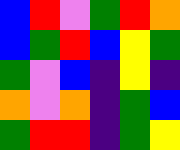[["blue", "red", "violet", "green", "red", "orange"], ["blue", "green", "red", "blue", "yellow", "green"], ["green", "violet", "blue", "indigo", "yellow", "indigo"], ["orange", "violet", "orange", "indigo", "green", "blue"], ["green", "red", "red", "indigo", "green", "yellow"]]